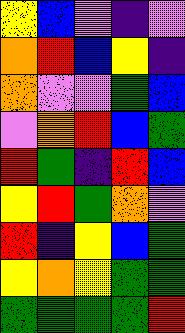[["yellow", "blue", "violet", "indigo", "violet"], ["orange", "red", "blue", "yellow", "indigo"], ["orange", "violet", "violet", "green", "blue"], ["violet", "orange", "red", "blue", "green"], ["red", "green", "indigo", "red", "blue"], ["yellow", "red", "green", "orange", "violet"], ["red", "indigo", "yellow", "blue", "green"], ["yellow", "orange", "yellow", "green", "green"], ["green", "green", "green", "green", "red"]]